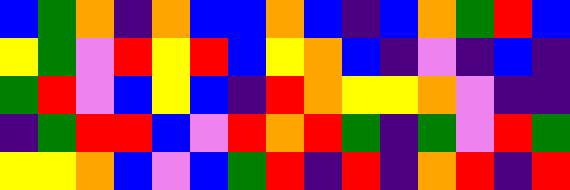[["blue", "green", "orange", "indigo", "orange", "blue", "blue", "orange", "blue", "indigo", "blue", "orange", "green", "red", "blue"], ["yellow", "green", "violet", "red", "yellow", "red", "blue", "yellow", "orange", "blue", "indigo", "violet", "indigo", "blue", "indigo"], ["green", "red", "violet", "blue", "yellow", "blue", "indigo", "red", "orange", "yellow", "yellow", "orange", "violet", "indigo", "indigo"], ["indigo", "green", "red", "red", "blue", "violet", "red", "orange", "red", "green", "indigo", "green", "violet", "red", "green"], ["yellow", "yellow", "orange", "blue", "violet", "blue", "green", "red", "indigo", "red", "indigo", "orange", "red", "indigo", "red"]]